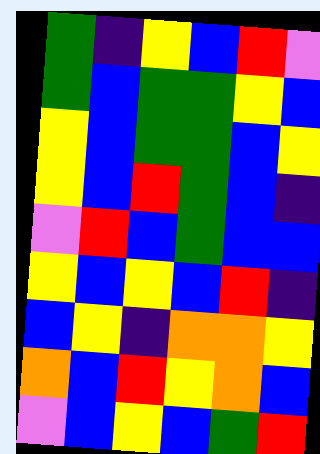[["green", "indigo", "yellow", "blue", "red", "violet"], ["green", "blue", "green", "green", "yellow", "blue"], ["yellow", "blue", "green", "green", "blue", "yellow"], ["yellow", "blue", "red", "green", "blue", "indigo"], ["violet", "red", "blue", "green", "blue", "blue"], ["yellow", "blue", "yellow", "blue", "red", "indigo"], ["blue", "yellow", "indigo", "orange", "orange", "yellow"], ["orange", "blue", "red", "yellow", "orange", "blue"], ["violet", "blue", "yellow", "blue", "green", "red"]]